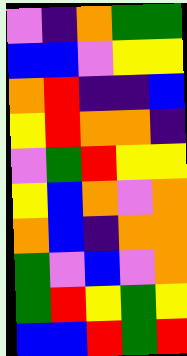[["violet", "indigo", "orange", "green", "green"], ["blue", "blue", "violet", "yellow", "yellow"], ["orange", "red", "indigo", "indigo", "blue"], ["yellow", "red", "orange", "orange", "indigo"], ["violet", "green", "red", "yellow", "yellow"], ["yellow", "blue", "orange", "violet", "orange"], ["orange", "blue", "indigo", "orange", "orange"], ["green", "violet", "blue", "violet", "orange"], ["green", "red", "yellow", "green", "yellow"], ["blue", "blue", "red", "green", "red"]]